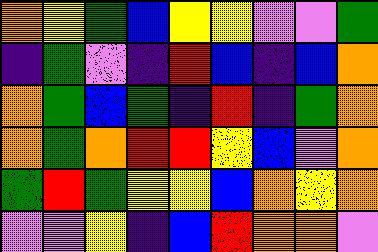[["orange", "yellow", "green", "blue", "yellow", "yellow", "violet", "violet", "green"], ["indigo", "green", "violet", "indigo", "red", "blue", "indigo", "blue", "orange"], ["orange", "green", "blue", "green", "indigo", "red", "indigo", "green", "orange"], ["orange", "green", "orange", "red", "red", "yellow", "blue", "violet", "orange"], ["green", "red", "green", "yellow", "yellow", "blue", "orange", "yellow", "orange"], ["violet", "violet", "yellow", "indigo", "blue", "red", "orange", "orange", "violet"]]